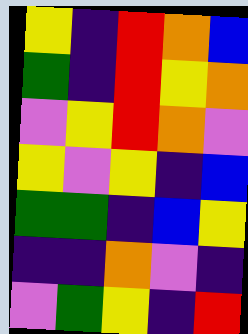[["yellow", "indigo", "red", "orange", "blue"], ["green", "indigo", "red", "yellow", "orange"], ["violet", "yellow", "red", "orange", "violet"], ["yellow", "violet", "yellow", "indigo", "blue"], ["green", "green", "indigo", "blue", "yellow"], ["indigo", "indigo", "orange", "violet", "indigo"], ["violet", "green", "yellow", "indigo", "red"]]